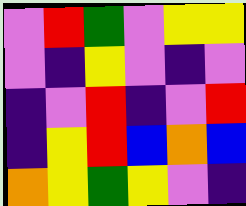[["violet", "red", "green", "violet", "yellow", "yellow"], ["violet", "indigo", "yellow", "violet", "indigo", "violet"], ["indigo", "violet", "red", "indigo", "violet", "red"], ["indigo", "yellow", "red", "blue", "orange", "blue"], ["orange", "yellow", "green", "yellow", "violet", "indigo"]]